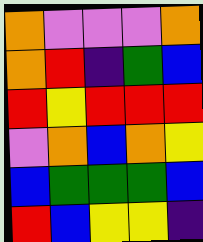[["orange", "violet", "violet", "violet", "orange"], ["orange", "red", "indigo", "green", "blue"], ["red", "yellow", "red", "red", "red"], ["violet", "orange", "blue", "orange", "yellow"], ["blue", "green", "green", "green", "blue"], ["red", "blue", "yellow", "yellow", "indigo"]]